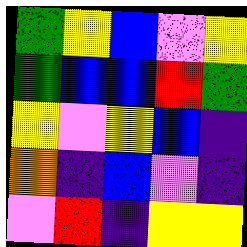[["green", "yellow", "blue", "violet", "yellow"], ["green", "blue", "blue", "red", "green"], ["yellow", "violet", "yellow", "blue", "indigo"], ["orange", "indigo", "blue", "violet", "indigo"], ["violet", "red", "indigo", "yellow", "yellow"]]